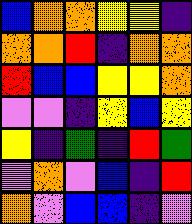[["blue", "orange", "orange", "yellow", "yellow", "indigo"], ["orange", "orange", "red", "indigo", "orange", "orange"], ["red", "blue", "blue", "yellow", "yellow", "orange"], ["violet", "violet", "indigo", "yellow", "blue", "yellow"], ["yellow", "indigo", "green", "indigo", "red", "green"], ["violet", "orange", "violet", "blue", "indigo", "red"], ["orange", "violet", "blue", "blue", "indigo", "violet"]]